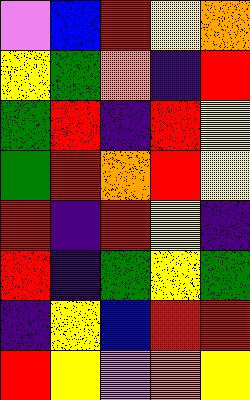[["violet", "blue", "red", "yellow", "orange"], ["yellow", "green", "orange", "indigo", "red"], ["green", "red", "indigo", "red", "yellow"], ["green", "red", "orange", "red", "yellow"], ["red", "indigo", "red", "yellow", "indigo"], ["red", "indigo", "green", "yellow", "green"], ["indigo", "yellow", "blue", "red", "red"], ["red", "yellow", "violet", "orange", "yellow"]]